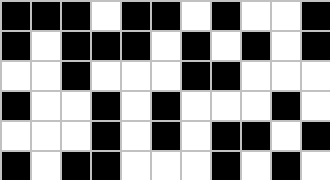[["black", "black", "black", "white", "black", "black", "white", "black", "white", "white", "black"], ["black", "white", "black", "black", "black", "white", "black", "white", "black", "white", "black"], ["white", "white", "black", "white", "white", "white", "black", "black", "white", "white", "white"], ["black", "white", "white", "black", "white", "black", "white", "white", "white", "black", "white"], ["white", "white", "white", "black", "white", "black", "white", "black", "black", "white", "black"], ["black", "white", "black", "black", "white", "white", "white", "black", "white", "black", "white"]]